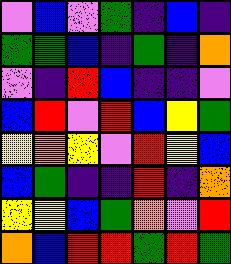[["violet", "blue", "violet", "green", "indigo", "blue", "indigo"], ["green", "green", "blue", "indigo", "green", "indigo", "orange"], ["violet", "indigo", "red", "blue", "indigo", "indigo", "violet"], ["blue", "red", "violet", "red", "blue", "yellow", "green"], ["yellow", "orange", "yellow", "violet", "red", "yellow", "blue"], ["blue", "green", "indigo", "indigo", "red", "indigo", "orange"], ["yellow", "yellow", "blue", "green", "orange", "violet", "red"], ["orange", "blue", "red", "red", "green", "red", "green"]]